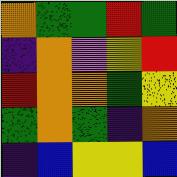[["orange", "green", "green", "red", "green"], ["indigo", "orange", "violet", "yellow", "red"], ["red", "orange", "orange", "green", "yellow"], ["green", "orange", "green", "indigo", "orange"], ["indigo", "blue", "yellow", "yellow", "blue"]]